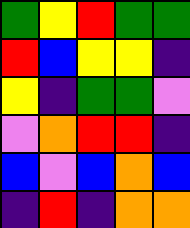[["green", "yellow", "red", "green", "green"], ["red", "blue", "yellow", "yellow", "indigo"], ["yellow", "indigo", "green", "green", "violet"], ["violet", "orange", "red", "red", "indigo"], ["blue", "violet", "blue", "orange", "blue"], ["indigo", "red", "indigo", "orange", "orange"]]